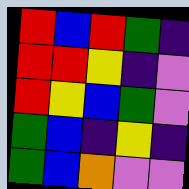[["red", "blue", "red", "green", "indigo"], ["red", "red", "yellow", "indigo", "violet"], ["red", "yellow", "blue", "green", "violet"], ["green", "blue", "indigo", "yellow", "indigo"], ["green", "blue", "orange", "violet", "violet"]]